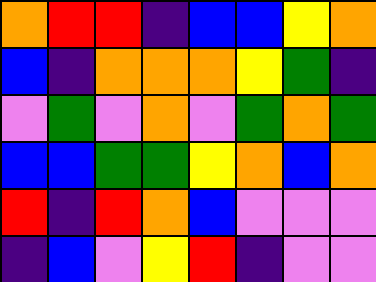[["orange", "red", "red", "indigo", "blue", "blue", "yellow", "orange"], ["blue", "indigo", "orange", "orange", "orange", "yellow", "green", "indigo"], ["violet", "green", "violet", "orange", "violet", "green", "orange", "green"], ["blue", "blue", "green", "green", "yellow", "orange", "blue", "orange"], ["red", "indigo", "red", "orange", "blue", "violet", "violet", "violet"], ["indigo", "blue", "violet", "yellow", "red", "indigo", "violet", "violet"]]